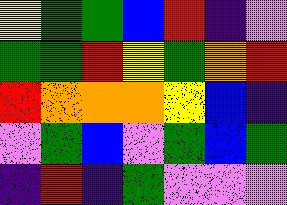[["yellow", "green", "green", "blue", "red", "indigo", "violet"], ["green", "green", "red", "yellow", "green", "orange", "red"], ["red", "orange", "orange", "orange", "yellow", "blue", "indigo"], ["violet", "green", "blue", "violet", "green", "blue", "green"], ["indigo", "red", "indigo", "green", "violet", "violet", "violet"]]